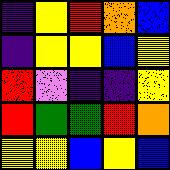[["indigo", "yellow", "red", "orange", "blue"], ["indigo", "yellow", "yellow", "blue", "yellow"], ["red", "violet", "indigo", "indigo", "yellow"], ["red", "green", "green", "red", "orange"], ["yellow", "yellow", "blue", "yellow", "blue"]]